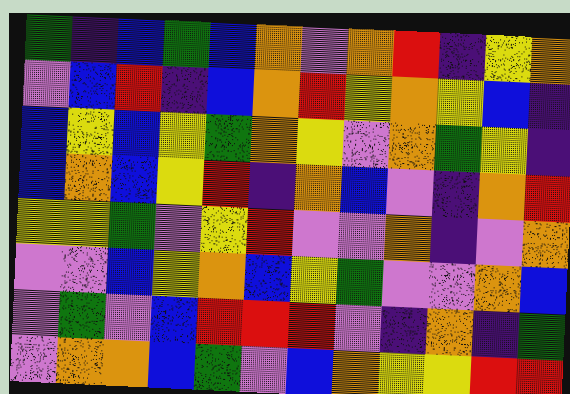[["green", "indigo", "blue", "green", "blue", "orange", "violet", "orange", "red", "indigo", "yellow", "orange"], ["violet", "blue", "red", "indigo", "blue", "orange", "red", "yellow", "orange", "yellow", "blue", "indigo"], ["blue", "yellow", "blue", "yellow", "green", "orange", "yellow", "violet", "orange", "green", "yellow", "indigo"], ["blue", "orange", "blue", "yellow", "red", "indigo", "orange", "blue", "violet", "indigo", "orange", "red"], ["yellow", "yellow", "green", "violet", "yellow", "red", "violet", "violet", "orange", "indigo", "violet", "orange"], ["violet", "violet", "blue", "yellow", "orange", "blue", "yellow", "green", "violet", "violet", "orange", "blue"], ["violet", "green", "violet", "blue", "red", "red", "red", "violet", "indigo", "orange", "indigo", "green"], ["violet", "orange", "orange", "blue", "green", "violet", "blue", "orange", "yellow", "yellow", "red", "red"]]